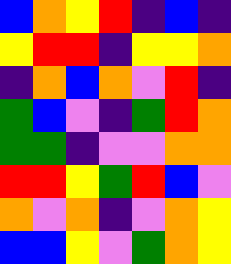[["blue", "orange", "yellow", "red", "indigo", "blue", "indigo"], ["yellow", "red", "red", "indigo", "yellow", "yellow", "orange"], ["indigo", "orange", "blue", "orange", "violet", "red", "indigo"], ["green", "blue", "violet", "indigo", "green", "red", "orange"], ["green", "green", "indigo", "violet", "violet", "orange", "orange"], ["red", "red", "yellow", "green", "red", "blue", "violet"], ["orange", "violet", "orange", "indigo", "violet", "orange", "yellow"], ["blue", "blue", "yellow", "violet", "green", "orange", "yellow"]]